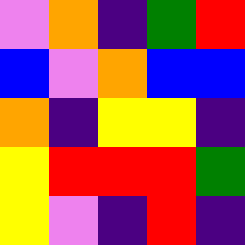[["violet", "orange", "indigo", "green", "red"], ["blue", "violet", "orange", "blue", "blue"], ["orange", "indigo", "yellow", "yellow", "indigo"], ["yellow", "red", "red", "red", "green"], ["yellow", "violet", "indigo", "red", "indigo"]]